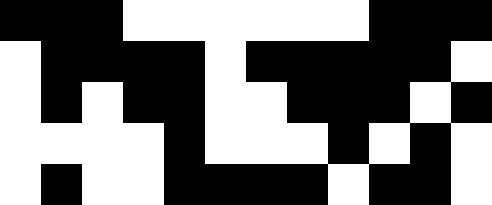[["black", "black", "black", "white", "white", "white", "white", "white", "white", "black", "black", "black"], ["white", "black", "black", "black", "black", "white", "black", "black", "black", "black", "black", "white"], ["white", "black", "white", "black", "black", "white", "white", "black", "black", "black", "white", "black"], ["white", "white", "white", "white", "black", "white", "white", "white", "black", "white", "black", "white"], ["white", "black", "white", "white", "black", "black", "black", "black", "white", "black", "black", "white"]]